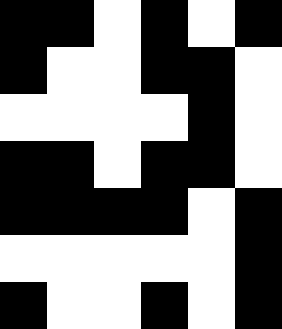[["black", "black", "white", "black", "white", "black"], ["black", "white", "white", "black", "black", "white"], ["white", "white", "white", "white", "black", "white"], ["black", "black", "white", "black", "black", "white"], ["black", "black", "black", "black", "white", "black"], ["white", "white", "white", "white", "white", "black"], ["black", "white", "white", "black", "white", "black"]]